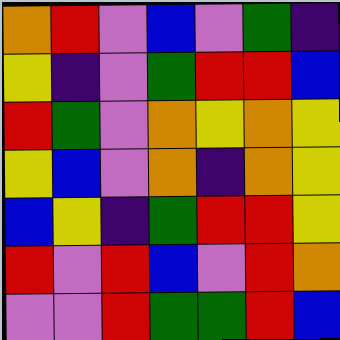[["orange", "red", "violet", "blue", "violet", "green", "indigo"], ["yellow", "indigo", "violet", "green", "red", "red", "blue"], ["red", "green", "violet", "orange", "yellow", "orange", "yellow"], ["yellow", "blue", "violet", "orange", "indigo", "orange", "yellow"], ["blue", "yellow", "indigo", "green", "red", "red", "yellow"], ["red", "violet", "red", "blue", "violet", "red", "orange"], ["violet", "violet", "red", "green", "green", "red", "blue"]]